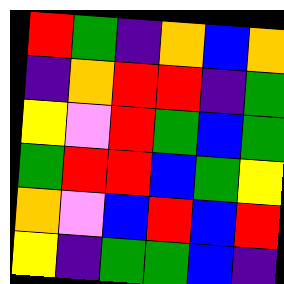[["red", "green", "indigo", "orange", "blue", "orange"], ["indigo", "orange", "red", "red", "indigo", "green"], ["yellow", "violet", "red", "green", "blue", "green"], ["green", "red", "red", "blue", "green", "yellow"], ["orange", "violet", "blue", "red", "blue", "red"], ["yellow", "indigo", "green", "green", "blue", "indigo"]]